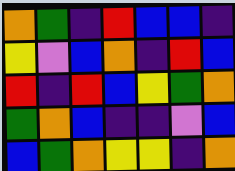[["orange", "green", "indigo", "red", "blue", "blue", "indigo"], ["yellow", "violet", "blue", "orange", "indigo", "red", "blue"], ["red", "indigo", "red", "blue", "yellow", "green", "orange"], ["green", "orange", "blue", "indigo", "indigo", "violet", "blue"], ["blue", "green", "orange", "yellow", "yellow", "indigo", "orange"]]